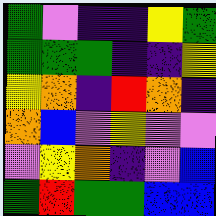[["green", "violet", "indigo", "indigo", "yellow", "green"], ["green", "green", "green", "indigo", "indigo", "yellow"], ["yellow", "orange", "indigo", "red", "orange", "indigo"], ["orange", "blue", "violet", "yellow", "violet", "violet"], ["violet", "yellow", "orange", "indigo", "violet", "blue"], ["green", "red", "green", "green", "blue", "blue"]]